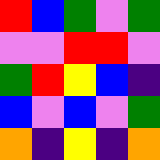[["red", "blue", "green", "violet", "green"], ["violet", "violet", "red", "red", "violet"], ["green", "red", "yellow", "blue", "indigo"], ["blue", "violet", "blue", "violet", "green"], ["orange", "indigo", "yellow", "indigo", "orange"]]